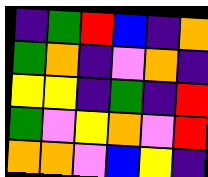[["indigo", "green", "red", "blue", "indigo", "orange"], ["green", "orange", "indigo", "violet", "orange", "indigo"], ["yellow", "yellow", "indigo", "green", "indigo", "red"], ["green", "violet", "yellow", "orange", "violet", "red"], ["orange", "orange", "violet", "blue", "yellow", "indigo"]]